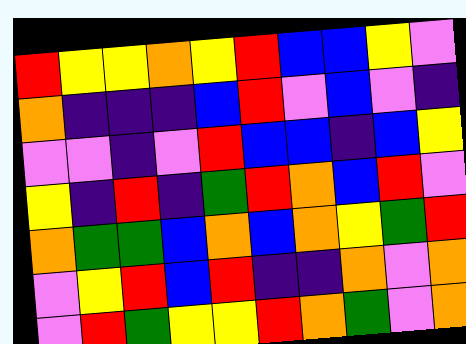[["red", "yellow", "yellow", "orange", "yellow", "red", "blue", "blue", "yellow", "violet"], ["orange", "indigo", "indigo", "indigo", "blue", "red", "violet", "blue", "violet", "indigo"], ["violet", "violet", "indigo", "violet", "red", "blue", "blue", "indigo", "blue", "yellow"], ["yellow", "indigo", "red", "indigo", "green", "red", "orange", "blue", "red", "violet"], ["orange", "green", "green", "blue", "orange", "blue", "orange", "yellow", "green", "red"], ["violet", "yellow", "red", "blue", "red", "indigo", "indigo", "orange", "violet", "orange"], ["violet", "red", "green", "yellow", "yellow", "red", "orange", "green", "violet", "orange"]]